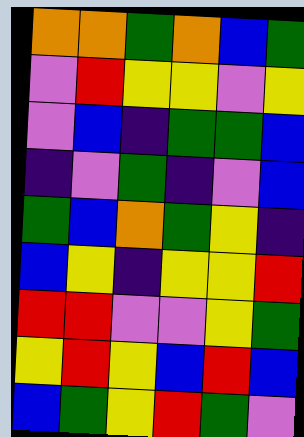[["orange", "orange", "green", "orange", "blue", "green"], ["violet", "red", "yellow", "yellow", "violet", "yellow"], ["violet", "blue", "indigo", "green", "green", "blue"], ["indigo", "violet", "green", "indigo", "violet", "blue"], ["green", "blue", "orange", "green", "yellow", "indigo"], ["blue", "yellow", "indigo", "yellow", "yellow", "red"], ["red", "red", "violet", "violet", "yellow", "green"], ["yellow", "red", "yellow", "blue", "red", "blue"], ["blue", "green", "yellow", "red", "green", "violet"]]